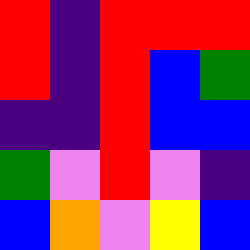[["red", "indigo", "red", "red", "red"], ["red", "indigo", "red", "blue", "green"], ["indigo", "indigo", "red", "blue", "blue"], ["green", "violet", "red", "violet", "indigo"], ["blue", "orange", "violet", "yellow", "blue"]]